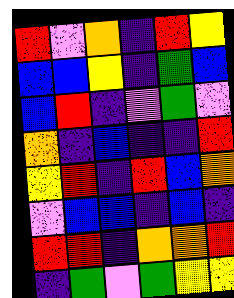[["red", "violet", "orange", "indigo", "red", "yellow"], ["blue", "blue", "yellow", "indigo", "green", "blue"], ["blue", "red", "indigo", "violet", "green", "violet"], ["orange", "indigo", "blue", "indigo", "indigo", "red"], ["yellow", "red", "indigo", "red", "blue", "orange"], ["violet", "blue", "blue", "indigo", "blue", "indigo"], ["red", "red", "indigo", "orange", "orange", "red"], ["indigo", "green", "violet", "green", "yellow", "yellow"]]